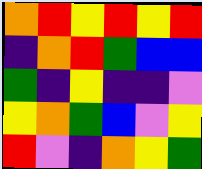[["orange", "red", "yellow", "red", "yellow", "red"], ["indigo", "orange", "red", "green", "blue", "blue"], ["green", "indigo", "yellow", "indigo", "indigo", "violet"], ["yellow", "orange", "green", "blue", "violet", "yellow"], ["red", "violet", "indigo", "orange", "yellow", "green"]]